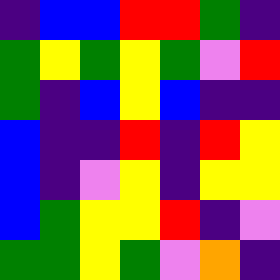[["indigo", "blue", "blue", "red", "red", "green", "indigo"], ["green", "yellow", "green", "yellow", "green", "violet", "red"], ["green", "indigo", "blue", "yellow", "blue", "indigo", "indigo"], ["blue", "indigo", "indigo", "red", "indigo", "red", "yellow"], ["blue", "indigo", "violet", "yellow", "indigo", "yellow", "yellow"], ["blue", "green", "yellow", "yellow", "red", "indigo", "violet"], ["green", "green", "yellow", "green", "violet", "orange", "indigo"]]